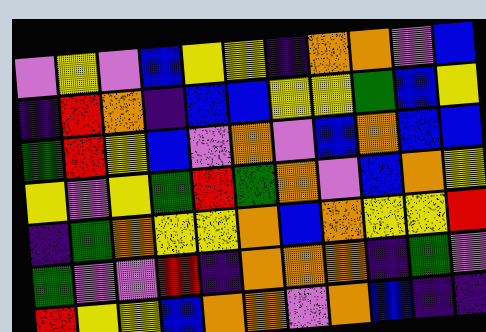[["violet", "yellow", "violet", "blue", "yellow", "yellow", "indigo", "orange", "orange", "violet", "blue"], ["indigo", "red", "orange", "indigo", "blue", "blue", "yellow", "yellow", "green", "blue", "yellow"], ["green", "red", "yellow", "blue", "violet", "orange", "violet", "blue", "orange", "blue", "blue"], ["yellow", "violet", "yellow", "green", "red", "green", "orange", "violet", "blue", "orange", "yellow"], ["indigo", "green", "orange", "yellow", "yellow", "orange", "blue", "orange", "yellow", "yellow", "red"], ["green", "violet", "violet", "red", "indigo", "orange", "orange", "orange", "indigo", "green", "violet"], ["red", "yellow", "yellow", "blue", "orange", "orange", "violet", "orange", "blue", "indigo", "indigo"]]